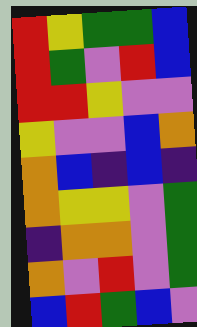[["red", "yellow", "green", "green", "blue"], ["red", "green", "violet", "red", "blue"], ["red", "red", "yellow", "violet", "violet"], ["yellow", "violet", "violet", "blue", "orange"], ["orange", "blue", "indigo", "blue", "indigo"], ["orange", "yellow", "yellow", "violet", "green"], ["indigo", "orange", "orange", "violet", "green"], ["orange", "violet", "red", "violet", "green"], ["blue", "red", "green", "blue", "violet"]]